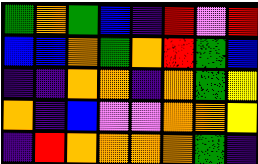[["green", "orange", "green", "blue", "indigo", "red", "violet", "red"], ["blue", "blue", "orange", "green", "orange", "red", "green", "blue"], ["indigo", "indigo", "orange", "orange", "indigo", "orange", "green", "yellow"], ["orange", "indigo", "blue", "violet", "violet", "orange", "orange", "yellow"], ["indigo", "red", "orange", "orange", "orange", "orange", "green", "indigo"]]